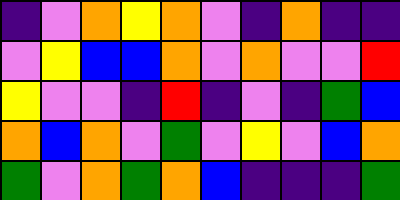[["indigo", "violet", "orange", "yellow", "orange", "violet", "indigo", "orange", "indigo", "indigo"], ["violet", "yellow", "blue", "blue", "orange", "violet", "orange", "violet", "violet", "red"], ["yellow", "violet", "violet", "indigo", "red", "indigo", "violet", "indigo", "green", "blue"], ["orange", "blue", "orange", "violet", "green", "violet", "yellow", "violet", "blue", "orange"], ["green", "violet", "orange", "green", "orange", "blue", "indigo", "indigo", "indigo", "green"]]